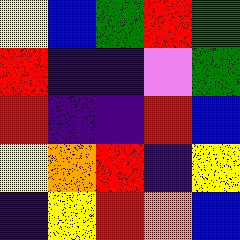[["yellow", "blue", "green", "red", "green"], ["red", "indigo", "indigo", "violet", "green"], ["red", "indigo", "indigo", "red", "blue"], ["yellow", "orange", "red", "indigo", "yellow"], ["indigo", "yellow", "red", "orange", "blue"]]